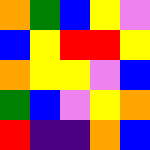[["orange", "green", "blue", "yellow", "violet"], ["blue", "yellow", "red", "red", "yellow"], ["orange", "yellow", "yellow", "violet", "blue"], ["green", "blue", "violet", "yellow", "orange"], ["red", "indigo", "indigo", "orange", "blue"]]